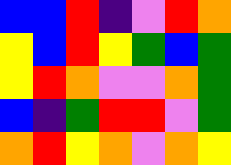[["blue", "blue", "red", "indigo", "violet", "red", "orange"], ["yellow", "blue", "red", "yellow", "green", "blue", "green"], ["yellow", "red", "orange", "violet", "violet", "orange", "green"], ["blue", "indigo", "green", "red", "red", "violet", "green"], ["orange", "red", "yellow", "orange", "violet", "orange", "yellow"]]